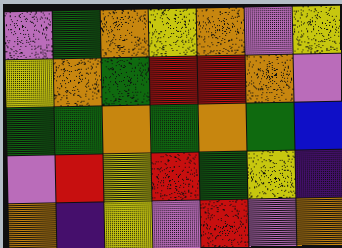[["violet", "green", "orange", "yellow", "orange", "violet", "yellow"], ["yellow", "orange", "green", "red", "red", "orange", "violet"], ["green", "green", "orange", "green", "orange", "green", "blue"], ["violet", "red", "yellow", "red", "green", "yellow", "indigo"], ["orange", "indigo", "yellow", "violet", "red", "violet", "orange"]]